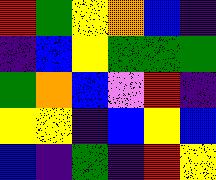[["red", "green", "yellow", "orange", "blue", "indigo"], ["indigo", "blue", "yellow", "green", "green", "green"], ["green", "orange", "blue", "violet", "red", "indigo"], ["yellow", "yellow", "indigo", "blue", "yellow", "blue"], ["blue", "indigo", "green", "indigo", "red", "yellow"]]